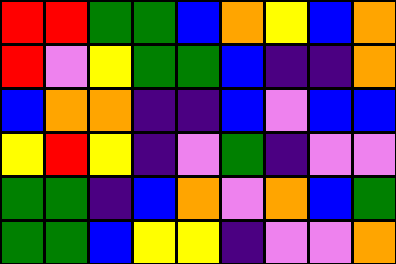[["red", "red", "green", "green", "blue", "orange", "yellow", "blue", "orange"], ["red", "violet", "yellow", "green", "green", "blue", "indigo", "indigo", "orange"], ["blue", "orange", "orange", "indigo", "indigo", "blue", "violet", "blue", "blue"], ["yellow", "red", "yellow", "indigo", "violet", "green", "indigo", "violet", "violet"], ["green", "green", "indigo", "blue", "orange", "violet", "orange", "blue", "green"], ["green", "green", "blue", "yellow", "yellow", "indigo", "violet", "violet", "orange"]]